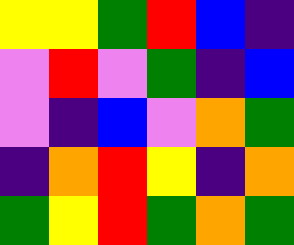[["yellow", "yellow", "green", "red", "blue", "indigo"], ["violet", "red", "violet", "green", "indigo", "blue"], ["violet", "indigo", "blue", "violet", "orange", "green"], ["indigo", "orange", "red", "yellow", "indigo", "orange"], ["green", "yellow", "red", "green", "orange", "green"]]